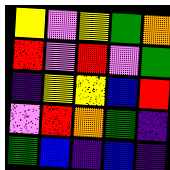[["yellow", "violet", "yellow", "green", "orange"], ["red", "violet", "red", "violet", "green"], ["indigo", "yellow", "yellow", "blue", "red"], ["violet", "red", "orange", "green", "indigo"], ["green", "blue", "indigo", "blue", "indigo"]]